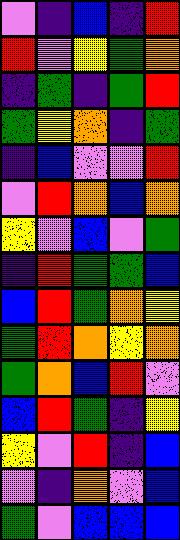[["violet", "indigo", "blue", "indigo", "red"], ["red", "violet", "yellow", "green", "orange"], ["indigo", "green", "indigo", "green", "red"], ["green", "yellow", "orange", "indigo", "green"], ["indigo", "blue", "violet", "violet", "red"], ["violet", "red", "orange", "blue", "orange"], ["yellow", "violet", "blue", "violet", "green"], ["indigo", "red", "green", "green", "blue"], ["blue", "red", "green", "orange", "yellow"], ["green", "red", "orange", "yellow", "orange"], ["green", "orange", "blue", "red", "violet"], ["blue", "red", "green", "indigo", "yellow"], ["yellow", "violet", "red", "indigo", "blue"], ["violet", "indigo", "orange", "violet", "blue"], ["green", "violet", "blue", "blue", "blue"]]